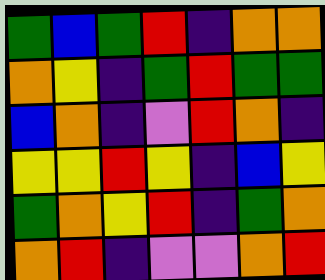[["green", "blue", "green", "red", "indigo", "orange", "orange"], ["orange", "yellow", "indigo", "green", "red", "green", "green"], ["blue", "orange", "indigo", "violet", "red", "orange", "indigo"], ["yellow", "yellow", "red", "yellow", "indigo", "blue", "yellow"], ["green", "orange", "yellow", "red", "indigo", "green", "orange"], ["orange", "red", "indigo", "violet", "violet", "orange", "red"]]